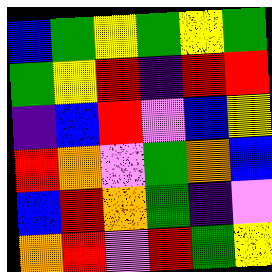[["blue", "green", "yellow", "green", "yellow", "green"], ["green", "yellow", "red", "indigo", "red", "red"], ["indigo", "blue", "red", "violet", "blue", "yellow"], ["red", "orange", "violet", "green", "orange", "blue"], ["blue", "red", "orange", "green", "indigo", "violet"], ["orange", "red", "violet", "red", "green", "yellow"]]